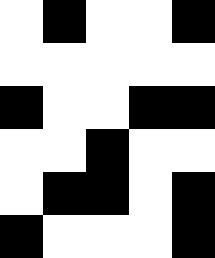[["white", "black", "white", "white", "black"], ["white", "white", "white", "white", "white"], ["black", "white", "white", "black", "black"], ["white", "white", "black", "white", "white"], ["white", "black", "black", "white", "black"], ["black", "white", "white", "white", "black"]]